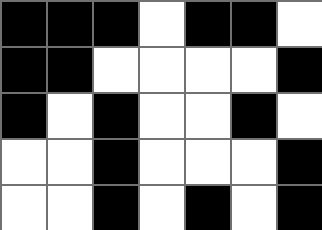[["black", "black", "black", "white", "black", "black", "white"], ["black", "black", "white", "white", "white", "white", "black"], ["black", "white", "black", "white", "white", "black", "white"], ["white", "white", "black", "white", "white", "white", "black"], ["white", "white", "black", "white", "black", "white", "black"]]